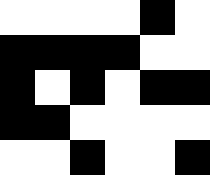[["white", "white", "white", "white", "black", "white"], ["black", "black", "black", "black", "white", "white"], ["black", "white", "black", "white", "black", "black"], ["black", "black", "white", "white", "white", "white"], ["white", "white", "black", "white", "white", "black"]]